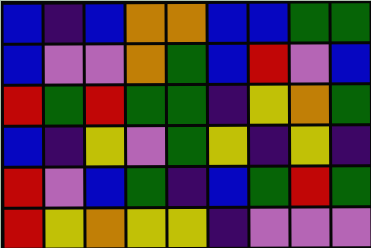[["blue", "indigo", "blue", "orange", "orange", "blue", "blue", "green", "green"], ["blue", "violet", "violet", "orange", "green", "blue", "red", "violet", "blue"], ["red", "green", "red", "green", "green", "indigo", "yellow", "orange", "green"], ["blue", "indigo", "yellow", "violet", "green", "yellow", "indigo", "yellow", "indigo"], ["red", "violet", "blue", "green", "indigo", "blue", "green", "red", "green"], ["red", "yellow", "orange", "yellow", "yellow", "indigo", "violet", "violet", "violet"]]